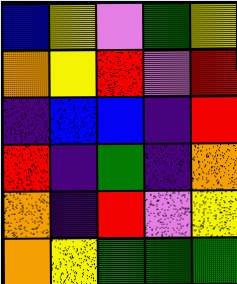[["blue", "yellow", "violet", "green", "yellow"], ["orange", "yellow", "red", "violet", "red"], ["indigo", "blue", "blue", "indigo", "red"], ["red", "indigo", "green", "indigo", "orange"], ["orange", "indigo", "red", "violet", "yellow"], ["orange", "yellow", "green", "green", "green"]]